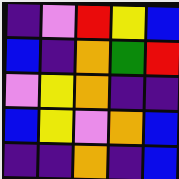[["indigo", "violet", "red", "yellow", "blue"], ["blue", "indigo", "orange", "green", "red"], ["violet", "yellow", "orange", "indigo", "indigo"], ["blue", "yellow", "violet", "orange", "blue"], ["indigo", "indigo", "orange", "indigo", "blue"]]